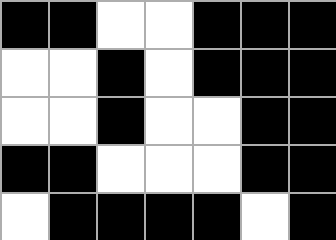[["black", "black", "white", "white", "black", "black", "black"], ["white", "white", "black", "white", "black", "black", "black"], ["white", "white", "black", "white", "white", "black", "black"], ["black", "black", "white", "white", "white", "black", "black"], ["white", "black", "black", "black", "black", "white", "black"]]